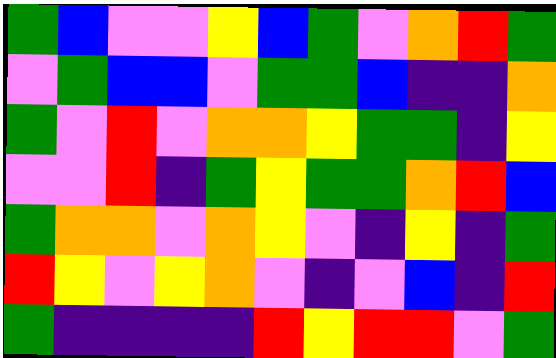[["green", "blue", "violet", "violet", "yellow", "blue", "green", "violet", "orange", "red", "green"], ["violet", "green", "blue", "blue", "violet", "green", "green", "blue", "indigo", "indigo", "orange"], ["green", "violet", "red", "violet", "orange", "orange", "yellow", "green", "green", "indigo", "yellow"], ["violet", "violet", "red", "indigo", "green", "yellow", "green", "green", "orange", "red", "blue"], ["green", "orange", "orange", "violet", "orange", "yellow", "violet", "indigo", "yellow", "indigo", "green"], ["red", "yellow", "violet", "yellow", "orange", "violet", "indigo", "violet", "blue", "indigo", "red"], ["green", "indigo", "indigo", "indigo", "indigo", "red", "yellow", "red", "red", "violet", "green"]]